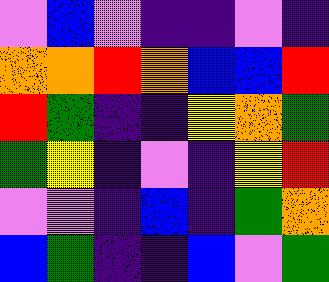[["violet", "blue", "violet", "indigo", "indigo", "violet", "indigo"], ["orange", "orange", "red", "orange", "blue", "blue", "red"], ["red", "green", "indigo", "indigo", "yellow", "orange", "green"], ["green", "yellow", "indigo", "violet", "indigo", "yellow", "red"], ["violet", "violet", "indigo", "blue", "indigo", "green", "orange"], ["blue", "green", "indigo", "indigo", "blue", "violet", "green"]]